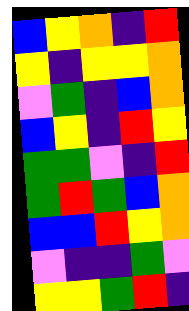[["blue", "yellow", "orange", "indigo", "red"], ["yellow", "indigo", "yellow", "yellow", "orange"], ["violet", "green", "indigo", "blue", "orange"], ["blue", "yellow", "indigo", "red", "yellow"], ["green", "green", "violet", "indigo", "red"], ["green", "red", "green", "blue", "orange"], ["blue", "blue", "red", "yellow", "orange"], ["violet", "indigo", "indigo", "green", "violet"], ["yellow", "yellow", "green", "red", "indigo"]]